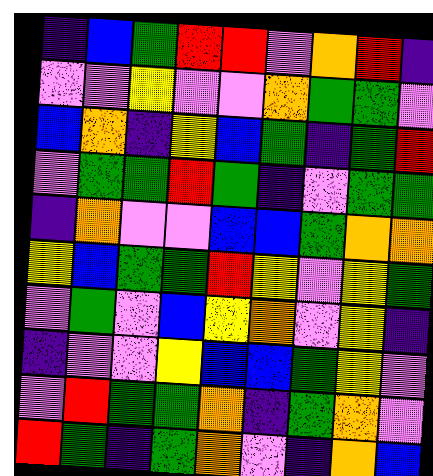[["indigo", "blue", "green", "red", "red", "violet", "orange", "red", "indigo"], ["violet", "violet", "yellow", "violet", "violet", "orange", "green", "green", "violet"], ["blue", "orange", "indigo", "yellow", "blue", "green", "indigo", "green", "red"], ["violet", "green", "green", "red", "green", "indigo", "violet", "green", "green"], ["indigo", "orange", "violet", "violet", "blue", "blue", "green", "orange", "orange"], ["yellow", "blue", "green", "green", "red", "yellow", "violet", "yellow", "green"], ["violet", "green", "violet", "blue", "yellow", "orange", "violet", "yellow", "indigo"], ["indigo", "violet", "violet", "yellow", "blue", "blue", "green", "yellow", "violet"], ["violet", "red", "green", "green", "orange", "indigo", "green", "orange", "violet"], ["red", "green", "indigo", "green", "orange", "violet", "indigo", "orange", "blue"]]